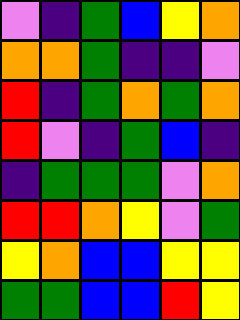[["violet", "indigo", "green", "blue", "yellow", "orange"], ["orange", "orange", "green", "indigo", "indigo", "violet"], ["red", "indigo", "green", "orange", "green", "orange"], ["red", "violet", "indigo", "green", "blue", "indigo"], ["indigo", "green", "green", "green", "violet", "orange"], ["red", "red", "orange", "yellow", "violet", "green"], ["yellow", "orange", "blue", "blue", "yellow", "yellow"], ["green", "green", "blue", "blue", "red", "yellow"]]